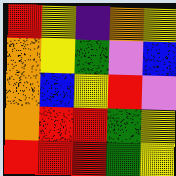[["red", "yellow", "indigo", "orange", "yellow"], ["orange", "yellow", "green", "violet", "blue"], ["orange", "blue", "yellow", "red", "violet"], ["orange", "red", "red", "green", "yellow"], ["red", "red", "red", "green", "yellow"]]